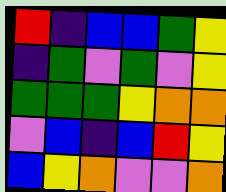[["red", "indigo", "blue", "blue", "green", "yellow"], ["indigo", "green", "violet", "green", "violet", "yellow"], ["green", "green", "green", "yellow", "orange", "orange"], ["violet", "blue", "indigo", "blue", "red", "yellow"], ["blue", "yellow", "orange", "violet", "violet", "orange"]]